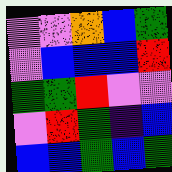[["violet", "violet", "orange", "blue", "green"], ["violet", "blue", "blue", "blue", "red"], ["green", "green", "red", "violet", "violet"], ["violet", "red", "green", "indigo", "blue"], ["blue", "blue", "green", "blue", "green"]]